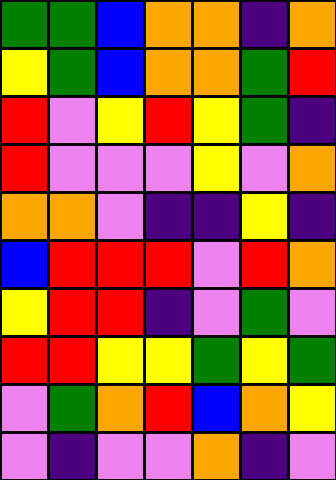[["green", "green", "blue", "orange", "orange", "indigo", "orange"], ["yellow", "green", "blue", "orange", "orange", "green", "red"], ["red", "violet", "yellow", "red", "yellow", "green", "indigo"], ["red", "violet", "violet", "violet", "yellow", "violet", "orange"], ["orange", "orange", "violet", "indigo", "indigo", "yellow", "indigo"], ["blue", "red", "red", "red", "violet", "red", "orange"], ["yellow", "red", "red", "indigo", "violet", "green", "violet"], ["red", "red", "yellow", "yellow", "green", "yellow", "green"], ["violet", "green", "orange", "red", "blue", "orange", "yellow"], ["violet", "indigo", "violet", "violet", "orange", "indigo", "violet"]]